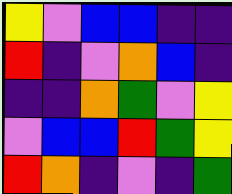[["yellow", "violet", "blue", "blue", "indigo", "indigo"], ["red", "indigo", "violet", "orange", "blue", "indigo"], ["indigo", "indigo", "orange", "green", "violet", "yellow"], ["violet", "blue", "blue", "red", "green", "yellow"], ["red", "orange", "indigo", "violet", "indigo", "green"]]